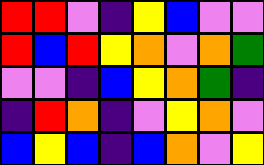[["red", "red", "violet", "indigo", "yellow", "blue", "violet", "violet"], ["red", "blue", "red", "yellow", "orange", "violet", "orange", "green"], ["violet", "violet", "indigo", "blue", "yellow", "orange", "green", "indigo"], ["indigo", "red", "orange", "indigo", "violet", "yellow", "orange", "violet"], ["blue", "yellow", "blue", "indigo", "blue", "orange", "violet", "yellow"]]